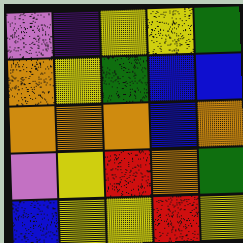[["violet", "indigo", "yellow", "yellow", "green"], ["orange", "yellow", "green", "blue", "blue"], ["orange", "orange", "orange", "blue", "orange"], ["violet", "yellow", "red", "orange", "green"], ["blue", "yellow", "yellow", "red", "yellow"]]